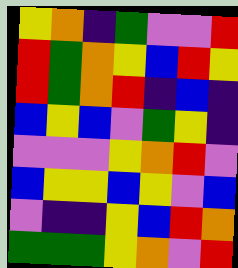[["yellow", "orange", "indigo", "green", "violet", "violet", "red"], ["red", "green", "orange", "yellow", "blue", "red", "yellow"], ["red", "green", "orange", "red", "indigo", "blue", "indigo"], ["blue", "yellow", "blue", "violet", "green", "yellow", "indigo"], ["violet", "violet", "violet", "yellow", "orange", "red", "violet"], ["blue", "yellow", "yellow", "blue", "yellow", "violet", "blue"], ["violet", "indigo", "indigo", "yellow", "blue", "red", "orange"], ["green", "green", "green", "yellow", "orange", "violet", "red"]]